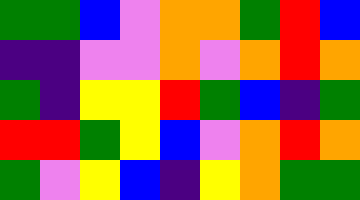[["green", "green", "blue", "violet", "orange", "orange", "green", "red", "blue"], ["indigo", "indigo", "violet", "violet", "orange", "violet", "orange", "red", "orange"], ["green", "indigo", "yellow", "yellow", "red", "green", "blue", "indigo", "green"], ["red", "red", "green", "yellow", "blue", "violet", "orange", "red", "orange"], ["green", "violet", "yellow", "blue", "indigo", "yellow", "orange", "green", "green"]]